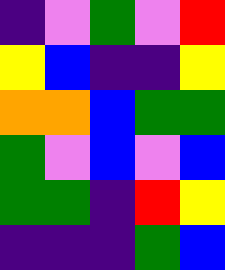[["indigo", "violet", "green", "violet", "red"], ["yellow", "blue", "indigo", "indigo", "yellow"], ["orange", "orange", "blue", "green", "green"], ["green", "violet", "blue", "violet", "blue"], ["green", "green", "indigo", "red", "yellow"], ["indigo", "indigo", "indigo", "green", "blue"]]